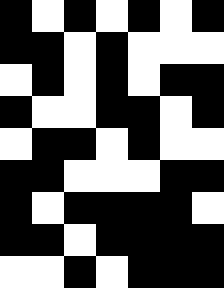[["black", "white", "black", "white", "black", "white", "black"], ["black", "black", "white", "black", "white", "white", "white"], ["white", "black", "white", "black", "white", "black", "black"], ["black", "white", "white", "black", "black", "white", "black"], ["white", "black", "black", "white", "black", "white", "white"], ["black", "black", "white", "white", "white", "black", "black"], ["black", "white", "black", "black", "black", "black", "white"], ["black", "black", "white", "black", "black", "black", "black"], ["white", "white", "black", "white", "black", "black", "black"]]